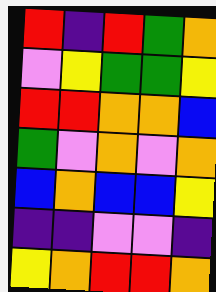[["red", "indigo", "red", "green", "orange"], ["violet", "yellow", "green", "green", "yellow"], ["red", "red", "orange", "orange", "blue"], ["green", "violet", "orange", "violet", "orange"], ["blue", "orange", "blue", "blue", "yellow"], ["indigo", "indigo", "violet", "violet", "indigo"], ["yellow", "orange", "red", "red", "orange"]]